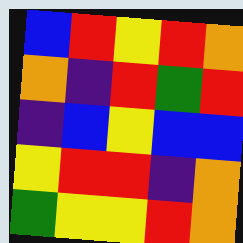[["blue", "red", "yellow", "red", "orange"], ["orange", "indigo", "red", "green", "red"], ["indigo", "blue", "yellow", "blue", "blue"], ["yellow", "red", "red", "indigo", "orange"], ["green", "yellow", "yellow", "red", "orange"]]